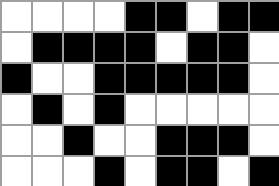[["white", "white", "white", "white", "black", "black", "white", "black", "black"], ["white", "black", "black", "black", "black", "white", "black", "black", "white"], ["black", "white", "white", "black", "black", "black", "black", "black", "white"], ["white", "black", "white", "black", "white", "white", "white", "white", "white"], ["white", "white", "black", "white", "white", "black", "black", "black", "white"], ["white", "white", "white", "black", "white", "black", "black", "white", "black"]]